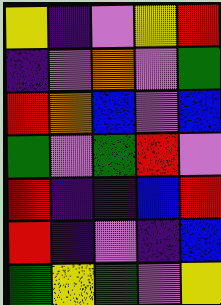[["yellow", "indigo", "violet", "yellow", "red"], ["indigo", "violet", "orange", "violet", "green"], ["red", "orange", "blue", "violet", "blue"], ["green", "violet", "green", "red", "violet"], ["red", "indigo", "indigo", "blue", "red"], ["red", "indigo", "violet", "indigo", "blue"], ["green", "yellow", "green", "violet", "yellow"]]